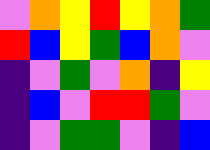[["violet", "orange", "yellow", "red", "yellow", "orange", "green"], ["red", "blue", "yellow", "green", "blue", "orange", "violet"], ["indigo", "violet", "green", "violet", "orange", "indigo", "yellow"], ["indigo", "blue", "violet", "red", "red", "green", "violet"], ["indigo", "violet", "green", "green", "violet", "indigo", "blue"]]